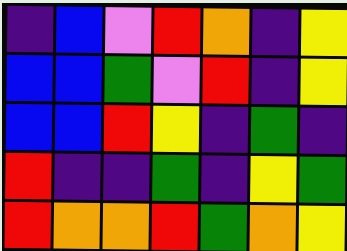[["indigo", "blue", "violet", "red", "orange", "indigo", "yellow"], ["blue", "blue", "green", "violet", "red", "indigo", "yellow"], ["blue", "blue", "red", "yellow", "indigo", "green", "indigo"], ["red", "indigo", "indigo", "green", "indigo", "yellow", "green"], ["red", "orange", "orange", "red", "green", "orange", "yellow"]]